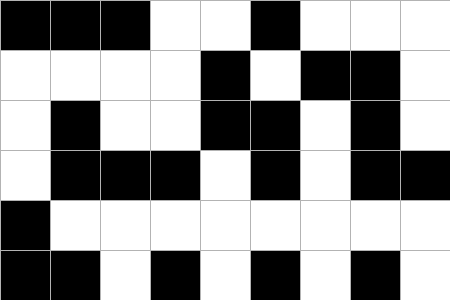[["black", "black", "black", "white", "white", "black", "white", "white", "white"], ["white", "white", "white", "white", "black", "white", "black", "black", "white"], ["white", "black", "white", "white", "black", "black", "white", "black", "white"], ["white", "black", "black", "black", "white", "black", "white", "black", "black"], ["black", "white", "white", "white", "white", "white", "white", "white", "white"], ["black", "black", "white", "black", "white", "black", "white", "black", "white"]]